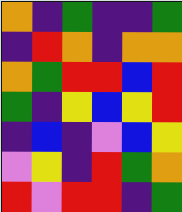[["orange", "indigo", "green", "indigo", "indigo", "green"], ["indigo", "red", "orange", "indigo", "orange", "orange"], ["orange", "green", "red", "red", "blue", "red"], ["green", "indigo", "yellow", "blue", "yellow", "red"], ["indigo", "blue", "indigo", "violet", "blue", "yellow"], ["violet", "yellow", "indigo", "red", "green", "orange"], ["red", "violet", "red", "red", "indigo", "green"]]